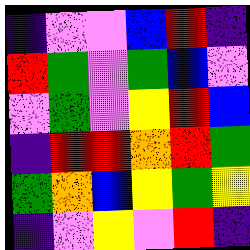[["indigo", "violet", "violet", "blue", "red", "indigo"], ["red", "green", "violet", "green", "blue", "violet"], ["violet", "green", "violet", "yellow", "red", "blue"], ["indigo", "red", "red", "orange", "red", "green"], ["green", "orange", "blue", "yellow", "green", "yellow"], ["indigo", "violet", "yellow", "violet", "red", "indigo"]]